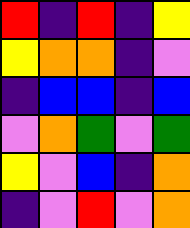[["red", "indigo", "red", "indigo", "yellow"], ["yellow", "orange", "orange", "indigo", "violet"], ["indigo", "blue", "blue", "indigo", "blue"], ["violet", "orange", "green", "violet", "green"], ["yellow", "violet", "blue", "indigo", "orange"], ["indigo", "violet", "red", "violet", "orange"]]